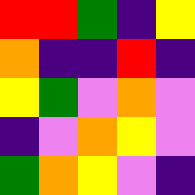[["red", "red", "green", "indigo", "yellow"], ["orange", "indigo", "indigo", "red", "indigo"], ["yellow", "green", "violet", "orange", "violet"], ["indigo", "violet", "orange", "yellow", "violet"], ["green", "orange", "yellow", "violet", "indigo"]]